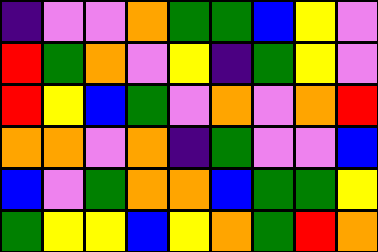[["indigo", "violet", "violet", "orange", "green", "green", "blue", "yellow", "violet"], ["red", "green", "orange", "violet", "yellow", "indigo", "green", "yellow", "violet"], ["red", "yellow", "blue", "green", "violet", "orange", "violet", "orange", "red"], ["orange", "orange", "violet", "orange", "indigo", "green", "violet", "violet", "blue"], ["blue", "violet", "green", "orange", "orange", "blue", "green", "green", "yellow"], ["green", "yellow", "yellow", "blue", "yellow", "orange", "green", "red", "orange"]]